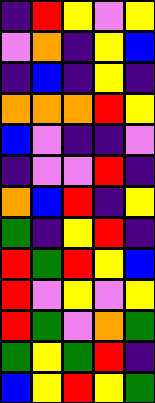[["indigo", "red", "yellow", "violet", "yellow"], ["violet", "orange", "indigo", "yellow", "blue"], ["indigo", "blue", "indigo", "yellow", "indigo"], ["orange", "orange", "orange", "red", "yellow"], ["blue", "violet", "indigo", "indigo", "violet"], ["indigo", "violet", "violet", "red", "indigo"], ["orange", "blue", "red", "indigo", "yellow"], ["green", "indigo", "yellow", "red", "indigo"], ["red", "green", "red", "yellow", "blue"], ["red", "violet", "yellow", "violet", "yellow"], ["red", "green", "violet", "orange", "green"], ["green", "yellow", "green", "red", "indigo"], ["blue", "yellow", "red", "yellow", "green"]]